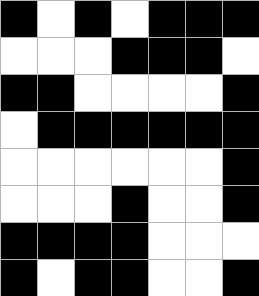[["black", "white", "black", "white", "black", "black", "black"], ["white", "white", "white", "black", "black", "black", "white"], ["black", "black", "white", "white", "white", "white", "black"], ["white", "black", "black", "black", "black", "black", "black"], ["white", "white", "white", "white", "white", "white", "black"], ["white", "white", "white", "black", "white", "white", "black"], ["black", "black", "black", "black", "white", "white", "white"], ["black", "white", "black", "black", "white", "white", "black"]]